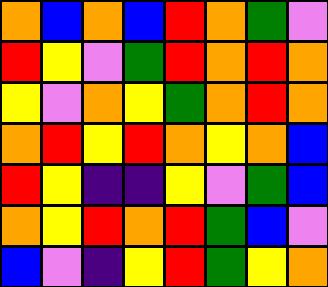[["orange", "blue", "orange", "blue", "red", "orange", "green", "violet"], ["red", "yellow", "violet", "green", "red", "orange", "red", "orange"], ["yellow", "violet", "orange", "yellow", "green", "orange", "red", "orange"], ["orange", "red", "yellow", "red", "orange", "yellow", "orange", "blue"], ["red", "yellow", "indigo", "indigo", "yellow", "violet", "green", "blue"], ["orange", "yellow", "red", "orange", "red", "green", "blue", "violet"], ["blue", "violet", "indigo", "yellow", "red", "green", "yellow", "orange"]]